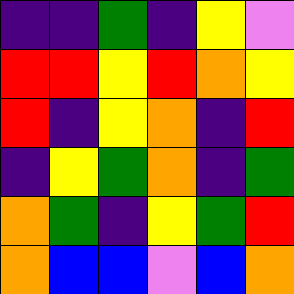[["indigo", "indigo", "green", "indigo", "yellow", "violet"], ["red", "red", "yellow", "red", "orange", "yellow"], ["red", "indigo", "yellow", "orange", "indigo", "red"], ["indigo", "yellow", "green", "orange", "indigo", "green"], ["orange", "green", "indigo", "yellow", "green", "red"], ["orange", "blue", "blue", "violet", "blue", "orange"]]